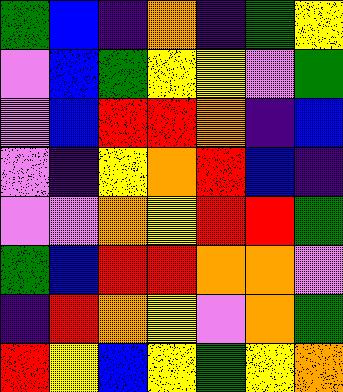[["green", "blue", "indigo", "orange", "indigo", "green", "yellow"], ["violet", "blue", "green", "yellow", "yellow", "violet", "green"], ["violet", "blue", "red", "red", "orange", "indigo", "blue"], ["violet", "indigo", "yellow", "orange", "red", "blue", "indigo"], ["violet", "violet", "orange", "yellow", "red", "red", "green"], ["green", "blue", "red", "red", "orange", "orange", "violet"], ["indigo", "red", "orange", "yellow", "violet", "orange", "green"], ["red", "yellow", "blue", "yellow", "green", "yellow", "orange"]]